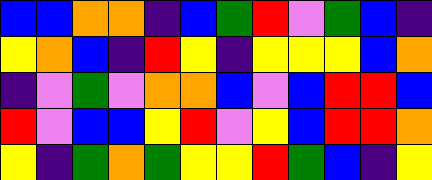[["blue", "blue", "orange", "orange", "indigo", "blue", "green", "red", "violet", "green", "blue", "indigo"], ["yellow", "orange", "blue", "indigo", "red", "yellow", "indigo", "yellow", "yellow", "yellow", "blue", "orange"], ["indigo", "violet", "green", "violet", "orange", "orange", "blue", "violet", "blue", "red", "red", "blue"], ["red", "violet", "blue", "blue", "yellow", "red", "violet", "yellow", "blue", "red", "red", "orange"], ["yellow", "indigo", "green", "orange", "green", "yellow", "yellow", "red", "green", "blue", "indigo", "yellow"]]